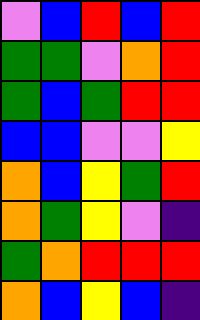[["violet", "blue", "red", "blue", "red"], ["green", "green", "violet", "orange", "red"], ["green", "blue", "green", "red", "red"], ["blue", "blue", "violet", "violet", "yellow"], ["orange", "blue", "yellow", "green", "red"], ["orange", "green", "yellow", "violet", "indigo"], ["green", "orange", "red", "red", "red"], ["orange", "blue", "yellow", "blue", "indigo"]]